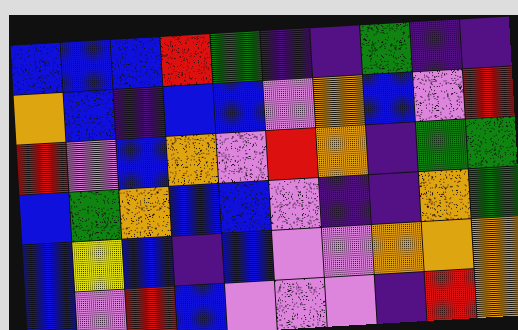[["blue", "blue", "blue", "red", "green", "indigo", "indigo", "green", "indigo", "indigo"], ["orange", "blue", "indigo", "blue", "blue", "violet", "orange", "blue", "violet", "red"], ["red", "violet", "blue", "orange", "violet", "red", "orange", "indigo", "green", "green"], ["blue", "green", "orange", "blue", "blue", "violet", "indigo", "indigo", "orange", "green"], ["blue", "yellow", "blue", "indigo", "blue", "violet", "violet", "orange", "orange", "orange"], ["blue", "violet", "red", "blue", "violet", "violet", "violet", "indigo", "red", "orange"]]